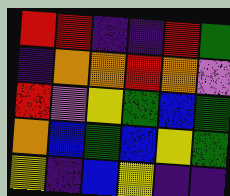[["red", "red", "indigo", "indigo", "red", "green"], ["indigo", "orange", "orange", "red", "orange", "violet"], ["red", "violet", "yellow", "green", "blue", "green"], ["orange", "blue", "green", "blue", "yellow", "green"], ["yellow", "indigo", "blue", "yellow", "indigo", "indigo"]]